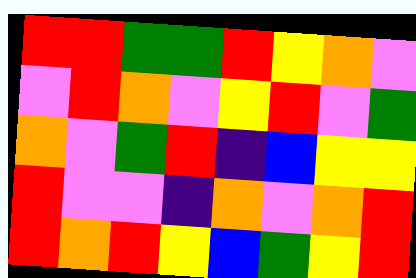[["red", "red", "green", "green", "red", "yellow", "orange", "violet"], ["violet", "red", "orange", "violet", "yellow", "red", "violet", "green"], ["orange", "violet", "green", "red", "indigo", "blue", "yellow", "yellow"], ["red", "violet", "violet", "indigo", "orange", "violet", "orange", "red"], ["red", "orange", "red", "yellow", "blue", "green", "yellow", "red"]]